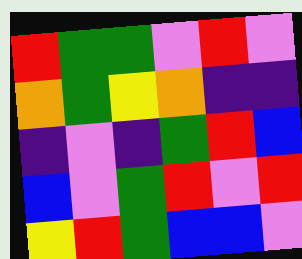[["red", "green", "green", "violet", "red", "violet"], ["orange", "green", "yellow", "orange", "indigo", "indigo"], ["indigo", "violet", "indigo", "green", "red", "blue"], ["blue", "violet", "green", "red", "violet", "red"], ["yellow", "red", "green", "blue", "blue", "violet"]]